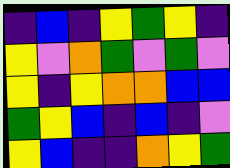[["indigo", "blue", "indigo", "yellow", "green", "yellow", "indigo"], ["yellow", "violet", "orange", "green", "violet", "green", "violet"], ["yellow", "indigo", "yellow", "orange", "orange", "blue", "blue"], ["green", "yellow", "blue", "indigo", "blue", "indigo", "violet"], ["yellow", "blue", "indigo", "indigo", "orange", "yellow", "green"]]